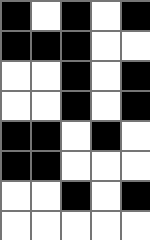[["black", "white", "black", "white", "black"], ["black", "black", "black", "white", "white"], ["white", "white", "black", "white", "black"], ["white", "white", "black", "white", "black"], ["black", "black", "white", "black", "white"], ["black", "black", "white", "white", "white"], ["white", "white", "black", "white", "black"], ["white", "white", "white", "white", "white"]]